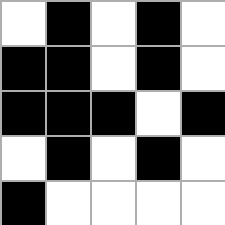[["white", "black", "white", "black", "white"], ["black", "black", "white", "black", "white"], ["black", "black", "black", "white", "black"], ["white", "black", "white", "black", "white"], ["black", "white", "white", "white", "white"]]